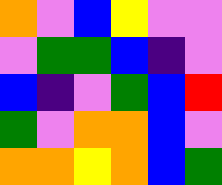[["orange", "violet", "blue", "yellow", "violet", "violet"], ["violet", "green", "green", "blue", "indigo", "violet"], ["blue", "indigo", "violet", "green", "blue", "red"], ["green", "violet", "orange", "orange", "blue", "violet"], ["orange", "orange", "yellow", "orange", "blue", "green"]]